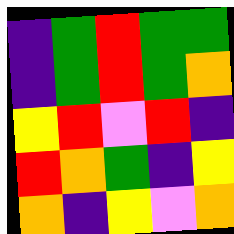[["indigo", "green", "red", "green", "green"], ["indigo", "green", "red", "green", "orange"], ["yellow", "red", "violet", "red", "indigo"], ["red", "orange", "green", "indigo", "yellow"], ["orange", "indigo", "yellow", "violet", "orange"]]